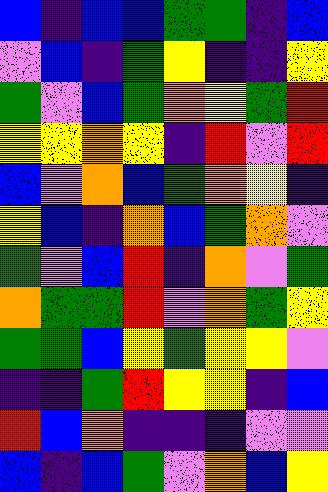[["blue", "indigo", "blue", "blue", "green", "green", "indigo", "blue"], ["violet", "blue", "indigo", "green", "yellow", "indigo", "indigo", "yellow"], ["green", "violet", "blue", "green", "orange", "yellow", "green", "red"], ["yellow", "yellow", "orange", "yellow", "indigo", "red", "violet", "red"], ["blue", "violet", "orange", "blue", "green", "orange", "yellow", "indigo"], ["yellow", "blue", "indigo", "orange", "blue", "green", "orange", "violet"], ["green", "violet", "blue", "red", "indigo", "orange", "violet", "green"], ["orange", "green", "green", "red", "violet", "orange", "green", "yellow"], ["green", "green", "blue", "yellow", "green", "yellow", "yellow", "violet"], ["indigo", "indigo", "green", "red", "yellow", "yellow", "indigo", "blue"], ["red", "blue", "orange", "indigo", "indigo", "indigo", "violet", "violet"], ["blue", "indigo", "blue", "green", "violet", "orange", "blue", "yellow"]]